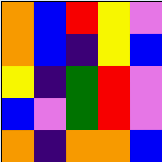[["orange", "blue", "red", "yellow", "violet"], ["orange", "blue", "indigo", "yellow", "blue"], ["yellow", "indigo", "green", "red", "violet"], ["blue", "violet", "green", "red", "violet"], ["orange", "indigo", "orange", "orange", "blue"]]